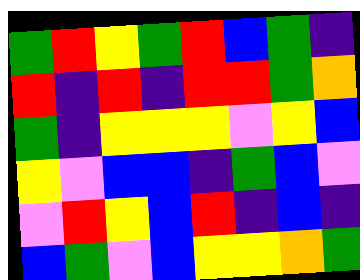[["green", "red", "yellow", "green", "red", "blue", "green", "indigo"], ["red", "indigo", "red", "indigo", "red", "red", "green", "orange"], ["green", "indigo", "yellow", "yellow", "yellow", "violet", "yellow", "blue"], ["yellow", "violet", "blue", "blue", "indigo", "green", "blue", "violet"], ["violet", "red", "yellow", "blue", "red", "indigo", "blue", "indigo"], ["blue", "green", "violet", "blue", "yellow", "yellow", "orange", "green"]]